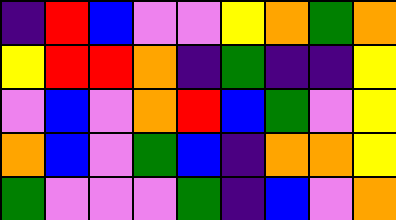[["indigo", "red", "blue", "violet", "violet", "yellow", "orange", "green", "orange"], ["yellow", "red", "red", "orange", "indigo", "green", "indigo", "indigo", "yellow"], ["violet", "blue", "violet", "orange", "red", "blue", "green", "violet", "yellow"], ["orange", "blue", "violet", "green", "blue", "indigo", "orange", "orange", "yellow"], ["green", "violet", "violet", "violet", "green", "indigo", "blue", "violet", "orange"]]